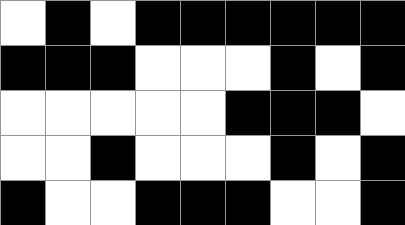[["white", "black", "white", "black", "black", "black", "black", "black", "black"], ["black", "black", "black", "white", "white", "white", "black", "white", "black"], ["white", "white", "white", "white", "white", "black", "black", "black", "white"], ["white", "white", "black", "white", "white", "white", "black", "white", "black"], ["black", "white", "white", "black", "black", "black", "white", "white", "black"]]